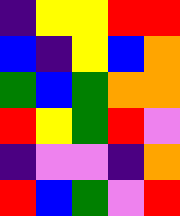[["indigo", "yellow", "yellow", "red", "red"], ["blue", "indigo", "yellow", "blue", "orange"], ["green", "blue", "green", "orange", "orange"], ["red", "yellow", "green", "red", "violet"], ["indigo", "violet", "violet", "indigo", "orange"], ["red", "blue", "green", "violet", "red"]]